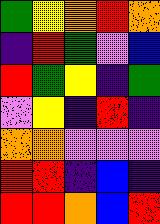[["green", "yellow", "orange", "red", "orange"], ["indigo", "red", "green", "violet", "blue"], ["red", "green", "yellow", "indigo", "green"], ["violet", "yellow", "indigo", "red", "indigo"], ["orange", "orange", "violet", "violet", "violet"], ["red", "red", "indigo", "blue", "indigo"], ["red", "red", "orange", "blue", "red"]]